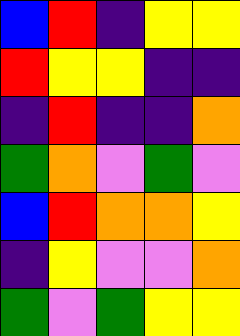[["blue", "red", "indigo", "yellow", "yellow"], ["red", "yellow", "yellow", "indigo", "indigo"], ["indigo", "red", "indigo", "indigo", "orange"], ["green", "orange", "violet", "green", "violet"], ["blue", "red", "orange", "orange", "yellow"], ["indigo", "yellow", "violet", "violet", "orange"], ["green", "violet", "green", "yellow", "yellow"]]